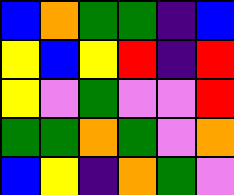[["blue", "orange", "green", "green", "indigo", "blue"], ["yellow", "blue", "yellow", "red", "indigo", "red"], ["yellow", "violet", "green", "violet", "violet", "red"], ["green", "green", "orange", "green", "violet", "orange"], ["blue", "yellow", "indigo", "orange", "green", "violet"]]